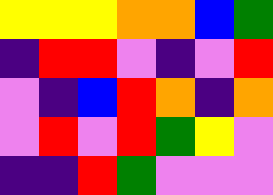[["yellow", "yellow", "yellow", "orange", "orange", "blue", "green"], ["indigo", "red", "red", "violet", "indigo", "violet", "red"], ["violet", "indigo", "blue", "red", "orange", "indigo", "orange"], ["violet", "red", "violet", "red", "green", "yellow", "violet"], ["indigo", "indigo", "red", "green", "violet", "violet", "violet"]]